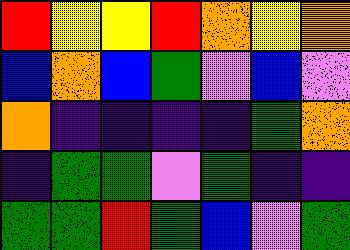[["red", "yellow", "yellow", "red", "orange", "yellow", "orange"], ["blue", "orange", "blue", "green", "violet", "blue", "violet"], ["orange", "indigo", "indigo", "indigo", "indigo", "green", "orange"], ["indigo", "green", "green", "violet", "green", "indigo", "indigo"], ["green", "green", "red", "green", "blue", "violet", "green"]]